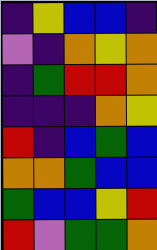[["indigo", "yellow", "blue", "blue", "indigo"], ["violet", "indigo", "orange", "yellow", "orange"], ["indigo", "green", "red", "red", "orange"], ["indigo", "indigo", "indigo", "orange", "yellow"], ["red", "indigo", "blue", "green", "blue"], ["orange", "orange", "green", "blue", "blue"], ["green", "blue", "blue", "yellow", "red"], ["red", "violet", "green", "green", "orange"]]